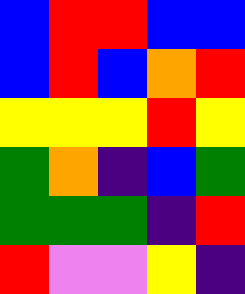[["blue", "red", "red", "blue", "blue"], ["blue", "red", "blue", "orange", "red"], ["yellow", "yellow", "yellow", "red", "yellow"], ["green", "orange", "indigo", "blue", "green"], ["green", "green", "green", "indigo", "red"], ["red", "violet", "violet", "yellow", "indigo"]]